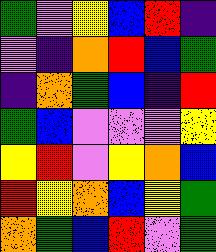[["green", "violet", "yellow", "blue", "red", "indigo"], ["violet", "indigo", "orange", "red", "blue", "green"], ["indigo", "orange", "green", "blue", "indigo", "red"], ["green", "blue", "violet", "violet", "violet", "yellow"], ["yellow", "red", "violet", "yellow", "orange", "blue"], ["red", "yellow", "orange", "blue", "yellow", "green"], ["orange", "green", "blue", "red", "violet", "green"]]